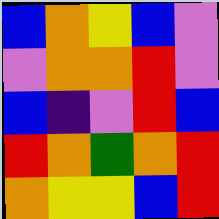[["blue", "orange", "yellow", "blue", "violet"], ["violet", "orange", "orange", "red", "violet"], ["blue", "indigo", "violet", "red", "blue"], ["red", "orange", "green", "orange", "red"], ["orange", "yellow", "yellow", "blue", "red"]]